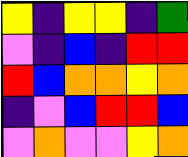[["yellow", "indigo", "yellow", "yellow", "indigo", "green"], ["violet", "indigo", "blue", "indigo", "red", "red"], ["red", "blue", "orange", "orange", "yellow", "orange"], ["indigo", "violet", "blue", "red", "red", "blue"], ["violet", "orange", "violet", "violet", "yellow", "orange"]]